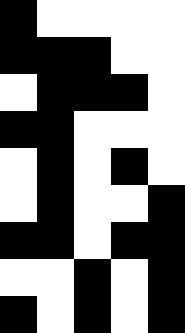[["black", "white", "white", "white", "white"], ["black", "black", "black", "white", "white"], ["white", "black", "black", "black", "white"], ["black", "black", "white", "white", "white"], ["white", "black", "white", "black", "white"], ["white", "black", "white", "white", "black"], ["black", "black", "white", "black", "black"], ["white", "white", "black", "white", "black"], ["black", "white", "black", "white", "black"]]